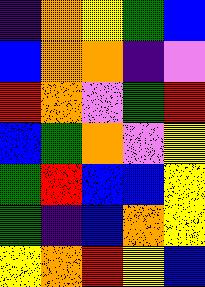[["indigo", "orange", "yellow", "green", "blue"], ["blue", "orange", "orange", "indigo", "violet"], ["red", "orange", "violet", "green", "red"], ["blue", "green", "orange", "violet", "yellow"], ["green", "red", "blue", "blue", "yellow"], ["green", "indigo", "blue", "orange", "yellow"], ["yellow", "orange", "red", "yellow", "blue"]]